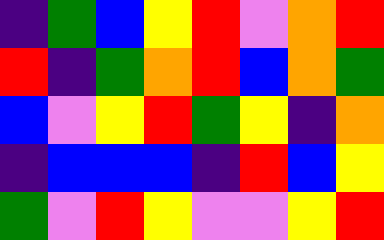[["indigo", "green", "blue", "yellow", "red", "violet", "orange", "red"], ["red", "indigo", "green", "orange", "red", "blue", "orange", "green"], ["blue", "violet", "yellow", "red", "green", "yellow", "indigo", "orange"], ["indigo", "blue", "blue", "blue", "indigo", "red", "blue", "yellow"], ["green", "violet", "red", "yellow", "violet", "violet", "yellow", "red"]]